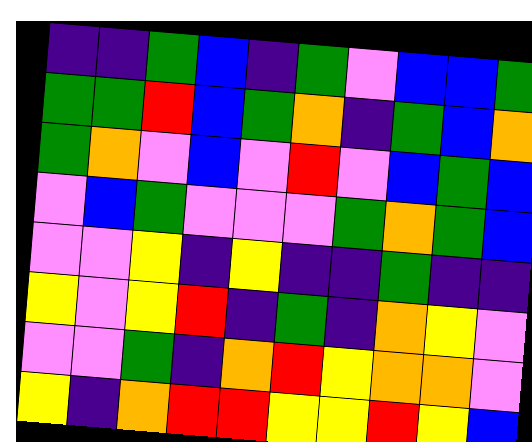[["indigo", "indigo", "green", "blue", "indigo", "green", "violet", "blue", "blue", "green"], ["green", "green", "red", "blue", "green", "orange", "indigo", "green", "blue", "orange"], ["green", "orange", "violet", "blue", "violet", "red", "violet", "blue", "green", "blue"], ["violet", "blue", "green", "violet", "violet", "violet", "green", "orange", "green", "blue"], ["violet", "violet", "yellow", "indigo", "yellow", "indigo", "indigo", "green", "indigo", "indigo"], ["yellow", "violet", "yellow", "red", "indigo", "green", "indigo", "orange", "yellow", "violet"], ["violet", "violet", "green", "indigo", "orange", "red", "yellow", "orange", "orange", "violet"], ["yellow", "indigo", "orange", "red", "red", "yellow", "yellow", "red", "yellow", "blue"]]